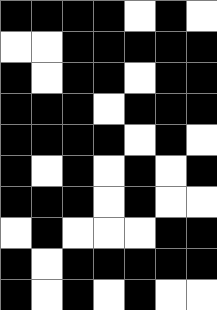[["black", "black", "black", "black", "white", "black", "white"], ["white", "white", "black", "black", "black", "black", "black"], ["black", "white", "black", "black", "white", "black", "black"], ["black", "black", "black", "white", "black", "black", "black"], ["black", "black", "black", "black", "white", "black", "white"], ["black", "white", "black", "white", "black", "white", "black"], ["black", "black", "black", "white", "black", "white", "white"], ["white", "black", "white", "white", "white", "black", "black"], ["black", "white", "black", "black", "black", "black", "black"], ["black", "white", "black", "white", "black", "white", "white"]]